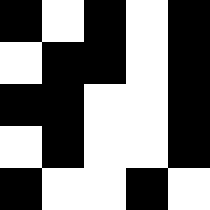[["black", "white", "black", "white", "black"], ["white", "black", "black", "white", "black"], ["black", "black", "white", "white", "black"], ["white", "black", "white", "white", "black"], ["black", "white", "white", "black", "white"]]